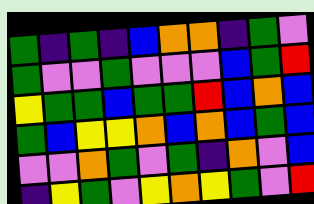[["green", "indigo", "green", "indigo", "blue", "orange", "orange", "indigo", "green", "violet"], ["green", "violet", "violet", "green", "violet", "violet", "violet", "blue", "green", "red"], ["yellow", "green", "green", "blue", "green", "green", "red", "blue", "orange", "blue"], ["green", "blue", "yellow", "yellow", "orange", "blue", "orange", "blue", "green", "blue"], ["violet", "violet", "orange", "green", "violet", "green", "indigo", "orange", "violet", "blue"], ["indigo", "yellow", "green", "violet", "yellow", "orange", "yellow", "green", "violet", "red"]]